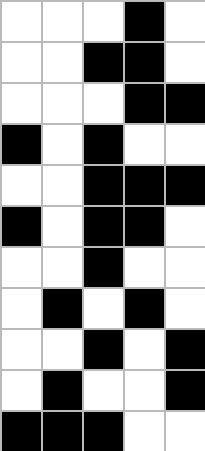[["white", "white", "white", "black", "white"], ["white", "white", "black", "black", "white"], ["white", "white", "white", "black", "black"], ["black", "white", "black", "white", "white"], ["white", "white", "black", "black", "black"], ["black", "white", "black", "black", "white"], ["white", "white", "black", "white", "white"], ["white", "black", "white", "black", "white"], ["white", "white", "black", "white", "black"], ["white", "black", "white", "white", "black"], ["black", "black", "black", "white", "white"]]